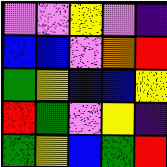[["violet", "violet", "yellow", "violet", "indigo"], ["blue", "blue", "violet", "orange", "red"], ["green", "yellow", "blue", "blue", "yellow"], ["red", "green", "violet", "yellow", "indigo"], ["green", "yellow", "blue", "green", "red"]]